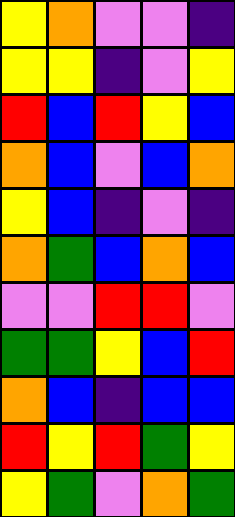[["yellow", "orange", "violet", "violet", "indigo"], ["yellow", "yellow", "indigo", "violet", "yellow"], ["red", "blue", "red", "yellow", "blue"], ["orange", "blue", "violet", "blue", "orange"], ["yellow", "blue", "indigo", "violet", "indigo"], ["orange", "green", "blue", "orange", "blue"], ["violet", "violet", "red", "red", "violet"], ["green", "green", "yellow", "blue", "red"], ["orange", "blue", "indigo", "blue", "blue"], ["red", "yellow", "red", "green", "yellow"], ["yellow", "green", "violet", "orange", "green"]]